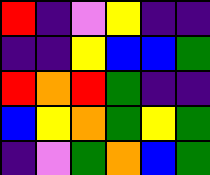[["red", "indigo", "violet", "yellow", "indigo", "indigo"], ["indigo", "indigo", "yellow", "blue", "blue", "green"], ["red", "orange", "red", "green", "indigo", "indigo"], ["blue", "yellow", "orange", "green", "yellow", "green"], ["indigo", "violet", "green", "orange", "blue", "green"]]